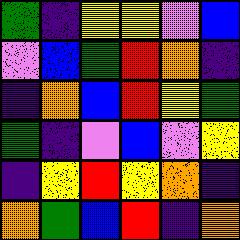[["green", "indigo", "yellow", "yellow", "violet", "blue"], ["violet", "blue", "green", "red", "orange", "indigo"], ["indigo", "orange", "blue", "red", "yellow", "green"], ["green", "indigo", "violet", "blue", "violet", "yellow"], ["indigo", "yellow", "red", "yellow", "orange", "indigo"], ["orange", "green", "blue", "red", "indigo", "orange"]]